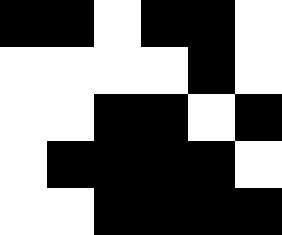[["black", "black", "white", "black", "black", "white"], ["white", "white", "white", "white", "black", "white"], ["white", "white", "black", "black", "white", "black"], ["white", "black", "black", "black", "black", "white"], ["white", "white", "black", "black", "black", "black"]]